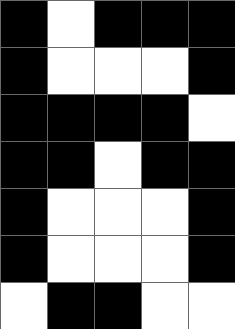[["black", "white", "black", "black", "black"], ["black", "white", "white", "white", "black"], ["black", "black", "black", "black", "white"], ["black", "black", "white", "black", "black"], ["black", "white", "white", "white", "black"], ["black", "white", "white", "white", "black"], ["white", "black", "black", "white", "white"]]